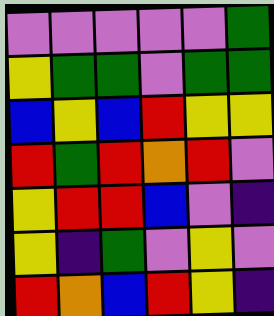[["violet", "violet", "violet", "violet", "violet", "green"], ["yellow", "green", "green", "violet", "green", "green"], ["blue", "yellow", "blue", "red", "yellow", "yellow"], ["red", "green", "red", "orange", "red", "violet"], ["yellow", "red", "red", "blue", "violet", "indigo"], ["yellow", "indigo", "green", "violet", "yellow", "violet"], ["red", "orange", "blue", "red", "yellow", "indigo"]]